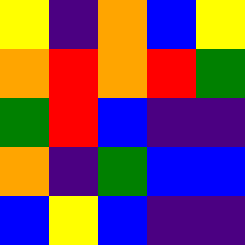[["yellow", "indigo", "orange", "blue", "yellow"], ["orange", "red", "orange", "red", "green"], ["green", "red", "blue", "indigo", "indigo"], ["orange", "indigo", "green", "blue", "blue"], ["blue", "yellow", "blue", "indigo", "indigo"]]